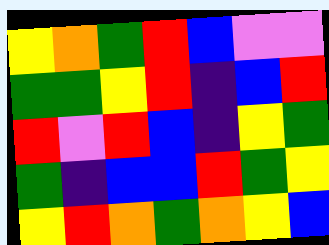[["yellow", "orange", "green", "red", "blue", "violet", "violet"], ["green", "green", "yellow", "red", "indigo", "blue", "red"], ["red", "violet", "red", "blue", "indigo", "yellow", "green"], ["green", "indigo", "blue", "blue", "red", "green", "yellow"], ["yellow", "red", "orange", "green", "orange", "yellow", "blue"]]